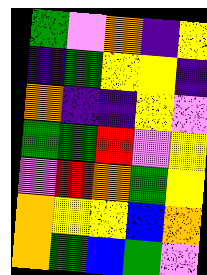[["green", "violet", "orange", "indigo", "yellow"], ["indigo", "green", "yellow", "yellow", "indigo"], ["orange", "indigo", "indigo", "yellow", "violet"], ["green", "green", "red", "violet", "yellow"], ["violet", "red", "orange", "green", "yellow"], ["orange", "yellow", "yellow", "blue", "orange"], ["orange", "green", "blue", "green", "violet"]]